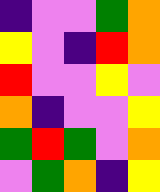[["indigo", "violet", "violet", "green", "orange"], ["yellow", "violet", "indigo", "red", "orange"], ["red", "violet", "violet", "yellow", "violet"], ["orange", "indigo", "violet", "violet", "yellow"], ["green", "red", "green", "violet", "orange"], ["violet", "green", "orange", "indigo", "yellow"]]